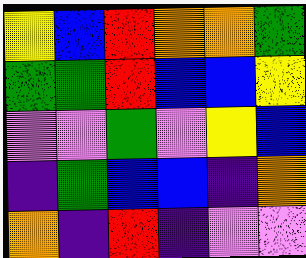[["yellow", "blue", "red", "orange", "orange", "green"], ["green", "green", "red", "blue", "blue", "yellow"], ["violet", "violet", "green", "violet", "yellow", "blue"], ["indigo", "green", "blue", "blue", "indigo", "orange"], ["orange", "indigo", "red", "indigo", "violet", "violet"]]